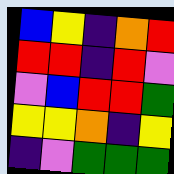[["blue", "yellow", "indigo", "orange", "red"], ["red", "red", "indigo", "red", "violet"], ["violet", "blue", "red", "red", "green"], ["yellow", "yellow", "orange", "indigo", "yellow"], ["indigo", "violet", "green", "green", "green"]]